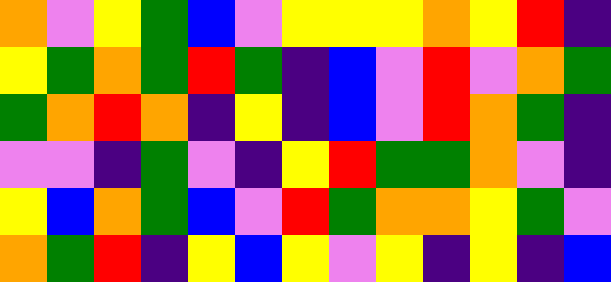[["orange", "violet", "yellow", "green", "blue", "violet", "yellow", "yellow", "yellow", "orange", "yellow", "red", "indigo"], ["yellow", "green", "orange", "green", "red", "green", "indigo", "blue", "violet", "red", "violet", "orange", "green"], ["green", "orange", "red", "orange", "indigo", "yellow", "indigo", "blue", "violet", "red", "orange", "green", "indigo"], ["violet", "violet", "indigo", "green", "violet", "indigo", "yellow", "red", "green", "green", "orange", "violet", "indigo"], ["yellow", "blue", "orange", "green", "blue", "violet", "red", "green", "orange", "orange", "yellow", "green", "violet"], ["orange", "green", "red", "indigo", "yellow", "blue", "yellow", "violet", "yellow", "indigo", "yellow", "indigo", "blue"]]